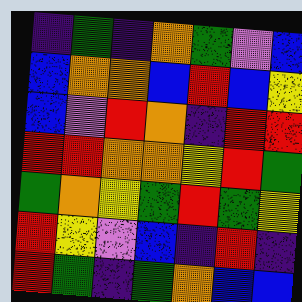[["indigo", "green", "indigo", "orange", "green", "violet", "blue"], ["blue", "orange", "orange", "blue", "red", "blue", "yellow"], ["blue", "violet", "red", "orange", "indigo", "red", "red"], ["red", "red", "orange", "orange", "yellow", "red", "green"], ["green", "orange", "yellow", "green", "red", "green", "yellow"], ["red", "yellow", "violet", "blue", "indigo", "red", "indigo"], ["red", "green", "indigo", "green", "orange", "blue", "blue"]]